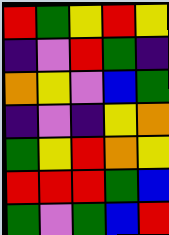[["red", "green", "yellow", "red", "yellow"], ["indigo", "violet", "red", "green", "indigo"], ["orange", "yellow", "violet", "blue", "green"], ["indigo", "violet", "indigo", "yellow", "orange"], ["green", "yellow", "red", "orange", "yellow"], ["red", "red", "red", "green", "blue"], ["green", "violet", "green", "blue", "red"]]